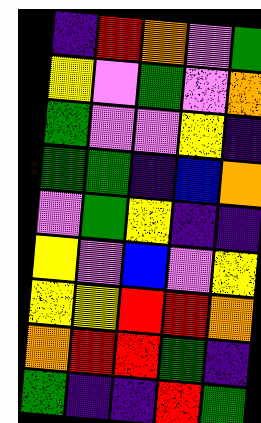[["indigo", "red", "orange", "violet", "green"], ["yellow", "violet", "green", "violet", "orange"], ["green", "violet", "violet", "yellow", "indigo"], ["green", "green", "indigo", "blue", "orange"], ["violet", "green", "yellow", "indigo", "indigo"], ["yellow", "violet", "blue", "violet", "yellow"], ["yellow", "yellow", "red", "red", "orange"], ["orange", "red", "red", "green", "indigo"], ["green", "indigo", "indigo", "red", "green"]]